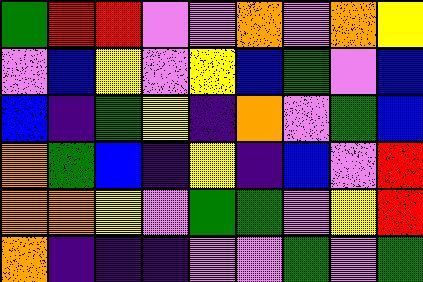[["green", "red", "red", "violet", "violet", "orange", "violet", "orange", "yellow"], ["violet", "blue", "yellow", "violet", "yellow", "blue", "green", "violet", "blue"], ["blue", "indigo", "green", "yellow", "indigo", "orange", "violet", "green", "blue"], ["orange", "green", "blue", "indigo", "yellow", "indigo", "blue", "violet", "red"], ["orange", "orange", "yellow", "violet", "green", "green", "violet", "yellow", "red"], ["orange", "indigo", "indigo", "indigo", "violet", "violet", "green", "violet", "green"]]